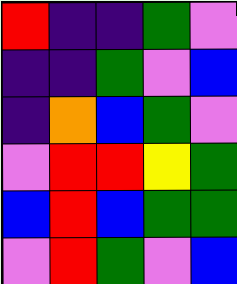[["red", "indigo", "indigo", "green", "violet"], ["indigo", "indigo", "green", "violet", "blue"], ["indigo", "orange", "blue", "green", "violet"], ["violet", "red", "red", "yellow", "green"], ["blue", "red", "blue", "green", "green"], ["violet", "red", "green", "violet", "blue"]]